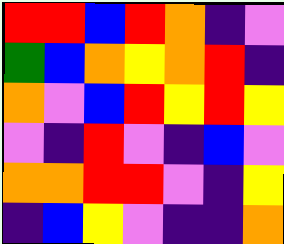[["red", "red", "blue", "red", "orange", "indigo", "violet"], ["green", "blue", "orange", "yellow", "orange", "red", "indigo"], ["orange", "violet", "blue", "red", "yellow", "red", "yellow"], ["violet", "indigo", "red", "violet", "indigo", "blue", "violet"], ["orange", "orange", "red", "red", "violet", "indigo", "yellow"], ["indigo", "blue", "yellow", "violet", "indigo", "indigo", "orange"]]